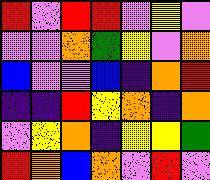[["red", "violet", "red", "red", "violet", "yellow", "violet"], ["violet", "violet", "orange", "green", "yellow", "violet", "orange"], ["blue", "violet", "violet", "blue", "indigo", "orange", "red"], ["indigo", "indigo", "red", "yellow", "orange", "indigo", "orange"], ["violet", "yellow", "orange", "indigo", "yellow", "yellow", "green"], ["red", "orange", "blue", "orange", "violet", "red", "violet"]]